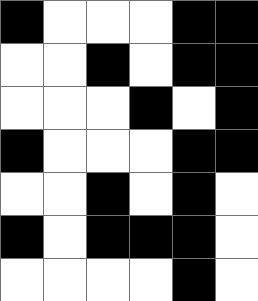[["black", "white", "white", "white", "black", "black"], ["white", "white", "black", "white", "black", "black"], ["white", "white", "white", "black", "white", "black"], ["black", "white", "white", "white", "black", "black"], ["white", "white", "black", "white", "black", "white"], ["black", "white", "black", "black", "black", "white"], ["white", "white", "white", "white", "black", "white"]]